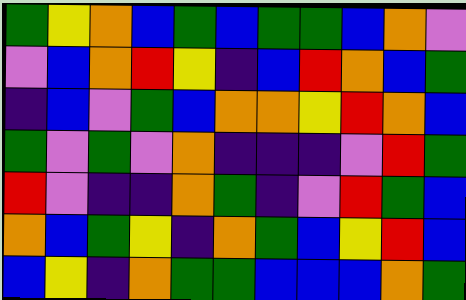[["green", "yellow", "orange", "blue", "green", "blue", "green", "green", "blue", "orange", "violet"], ["violet", "blue", "orange", "red", "yellow", "indigo", "blue", "red", "orange", "blue", "green"], ["indigo", "blue", "violet", "green", "blue", "orange", "orange", "yellow", "red", "orange", "blue"], ["green", "violet", "green", "violet", "orange", "indigo", "indigo", "indigo", "violet", "red", "green"], ["red", "violet", "indigo", "indigo", "orange", "green", "indigo", "violet", "red", "green", "blue"], ["orange", "blue", "green", "yellow", "indigo", "orange", "green", "blue", "yellow", "red", "blue"], ["blue", "yellow", "indigo", "orange", "green", "green", "blue", "blue", "blue", "orange", "green"]]